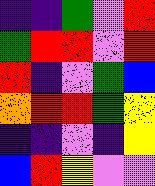[["indigo", "indigo", "green", "violet", "red"], ["green", "red", "red", "violet", "red"], ["red", "indigo", "violet", "green", "blue"], ["orange", "red", "red", "green", "yellow"], ["indigo", "indigo", "violet", "indigo", "yellow"], ["blue", "red", "yellow", "violet", "violet"]]